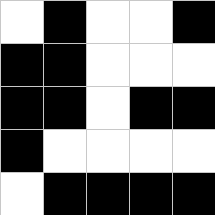[["white", "black", "white", "white", "black"], ["black", "black", "white", "white", "white"], ["black", "black", "white", "black", "black"], ["black", "white", "white", "white", "white"], ["white", "black", "black", "black", "black"]]